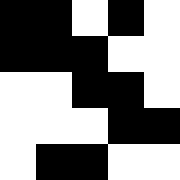[["black", "black", "white", "black", "white"], ["black", "black", "black", "white", "white"], ["white", "white", "black", "black", "white"], ["white", "white", "white", "black", "black"], ["white", "black", "black", "white", "white"]]